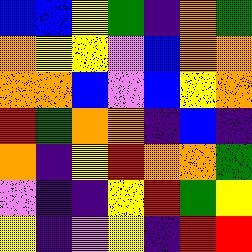[["blue", "blue", "yellow", "green", "indigo", "orange", "green"], ["orange", "yellow", "yellow", "violet", "blue", "orange", "orange"], ["orange", "orange", "blue", "violet", "blue", "yellow", "orange"], ["red", "green", "orange", "orange", "indigo", "blue", "indigo"], ["orange", "indigo", "yellow", "red", "orange", "orange", "green"], ["violet", "indigo", "indigo", "yellow", "red", "green", "yellow"], ["yellow", "indigo", "violet", "yellow", "indigo", "red", "red"]]